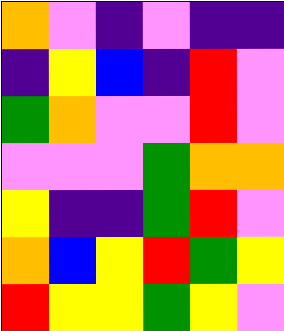[["orange", "violet", "indigo", "violet", "indigo", "indigo"], ["indigo", "yellow", "blue", "indigo", "red", "violet"], ["green", "orange", "violet", "violet", "red", "violet"], ["violet", "violet", "violet", "green", "orange", "orange"], ["yellow", "indigo", "indigo", "green", "red", "violet"], ["orange", "blue", "yellow", "red", "green", "yellow"], ["red", "yellow", "yellow", "green", "yellow", "violet"]]